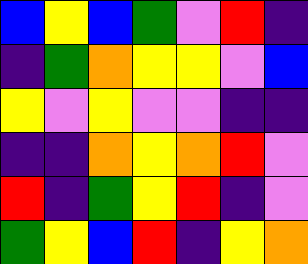[["blue", "yellow", "blue", "green", "violet", "red", "indigo"], ["indigo", "green", "orange", "yellow", "yellow", "violet", "blue"], ["yellow", "violet", "yellow", "violet", "violet", "indigo", "indigo"], ["indigo", "indigo", "orange", "yellow", "orange", "red", "violet"], ["red", "indigo", "green", "yellow", "red", "indigo", "violet"], ["green", "yellow", "blue", "red", "indigo", "yellow", "orange"]]